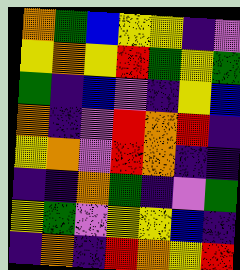[["orange", "green", "blue", "yellow", "yellow", "indigo", "violet"], ["yellow", "orange", "yellow", "red", "green", "yellow", "green"], ["green", "indigo", "blue", "violet", "indigo", "yellow", "blue"], ["orange", "indigo", "violet", "red", "orange", "red", "indigo"], ["yellow", "orange", "violet", "red", "orange", "indigo", "indigo"], ["indigo", "indigo", "orange", "green", "indigo", "violet", "green"], ["yellow", "green", "violet", "yellow", "yellow", "blue", "indigo"], ["indigo", "orange", "indigo", "red", "orange", "yellow", "red"]]